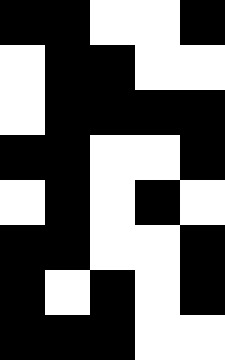[["black", "black", "white", "white", "black"], ["white", "black", "black", "white", "white"], ["white", "black", "black", "black", "black"], ["black", "black", "white", "white", "black"], ["white", "black", "white", "black", "white"], ["black", "black", "white", "white", "black"], ["black", "white", "black", "white", "black"], ["black", "black", "black", "white", "white"]]